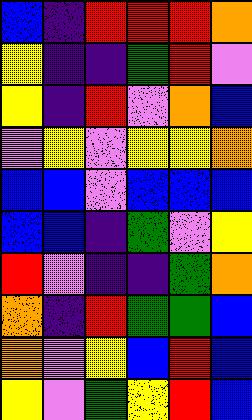[["blue", "indigo", "red", "red", "red", "orange"], ["yellow", "indigo", "indigo", "green", "red", "violet"], ["yellow", "indigo", "red", "violet", "orange", "blue"], ["violet", "yellow", "violet", "yellow", "yellow", "orange"], ["blue", "blue", "violet", "blue", "blue", "blue"], ["blue", "blue", "indigo", "green", "violet", "yellow"], ["red", "violet", "indigo", "indigo", "green", "orange"], ["orange", "indigo", "red", "green", "green", "blue"], ["orange", "violet", "yellow", "blue", "red", "blue"], ["yellow", "violet", "green", "yellow", "red", "blue"]]